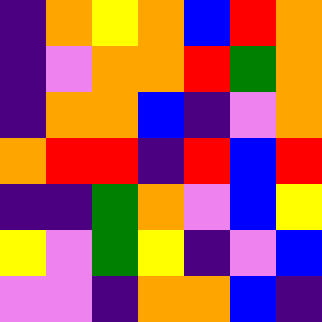[["indigo", "orange", "yellow", "orange", "blue", "red", "orange"], ["indigo", "violet", "orange", "orange", "red", "green", "orange"], ["indigo", "orange", "orange", "blue", "indigo", "violet", "orange"], ["orange", "red", "red", "indigo", "red", "blue", "red"], ["indigo", "indigo", "green", "orange", "violet", "blue", "yellow"], ["yellow", "violet", "green", "yellow", "indigo", "violet", "blue"], ["violet", "violet", "indigo", "orange", "orange", "blue", "indigo"]]